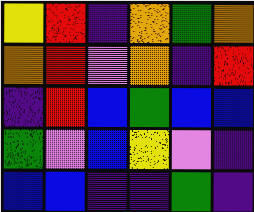[["yellow", "red", "indigo", "orange", "green", "orange"], ["orange", "red", "violet", "orange", "indigo", "red"], ["indigo", "red", "blue", "green", "blue", "blue"], ["green", "violet", "blue", "yellow", "violet", "indigo"], ["blue", "blue", "indigo", "indigo", "green", "indigo"]]